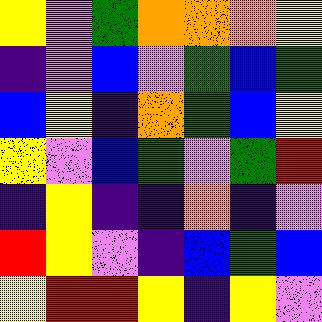[["yellow", "violet", "green", "orange", "orange", "orange", "yellow"], ["indigo", "violet", "blue", "violet", "green", "blue", "green"], ["blue", "yellow", "indigo", "orange", "green", "blue", "yellow"], ["yellow", "violet", "blue", "green", "violet", "green", "red"], ["indigo", "yellow", "indigo", "indigo", "orange", "indigo", "violet"], ["red", "yellow", "violet", "indigo", "blue", "green", "blue"], ["yellow", "red", "red", "yellow", "indigo", "yellow", "violet"]]